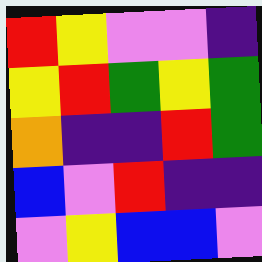[["red", "yellow", "violet", "violet", "indigo"], ["yellow", "red", "green", "yellow", "green"], ["orange", "indigo", "indigo", "red", "green"], ["blue", "violet", "red", "indigo", "indigo"], ["violet", "yellow", "blue", "blue", "violet"]]